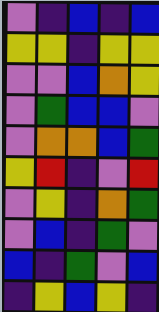[["violet", "indigo", "blue", "indigo", "blue"], ["yellow", "yellow", "indigo", "yellow", "yellow"], ["violet", "violet", "blue", "orange", "yellow"], ["violet", "green", "blue", "blue", "violet"], ["violet", "orange", "orange", "blue", "green"], ["yellow", "red", "indigo", "violet", "red"], ["violet", "yellow", "indigo", "orange", "green"], ["violet", "blue", "indigo", "green", "violet"], ["blue", "indigo", "green", "violet", "blue"], ["indigo", "yellow", "blue", "yellow", "indigo"]]